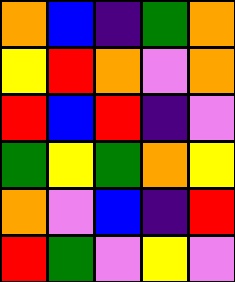[["orange", "blue", "indigo", "green", "orange"], ["yellow", "red", "orange", "violet", "orange"], ["red", "blue", "red", "indigo", "violet"], ["green", "yellow", "green", "orange", "yellow"], ["orange", "violet", "blue", "indigo", "red"], ["red", "green", "violet", "yellow", "violet"]]